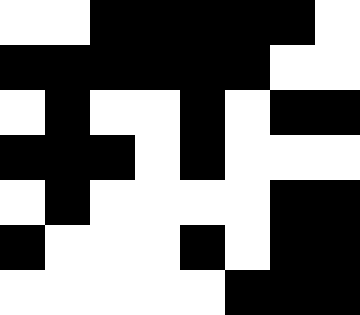[["white", "white", "black", "black", "black", "black", "black", "white"], ["black", "black", "black", "black", "black", "black", "white", "white"], ["white", "black", "white", "white", "black", "white", "black", "black"], ["black", "black", "black", "white", "black", "white", "white", "white"], ["white", "black", "white", "white", "white", "white", "black", "black"], ["black", "white", "white", "white", "black", "white", "black", "black"], ["white", "white", "white", "white", "white", "black", "black", "black"]]